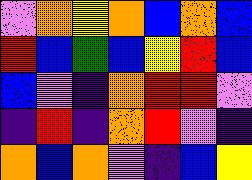[["violet", "orange", "yellow", "orange", "blue", "orange", "blue"], ["red", "blue", "green", "blue", "yellow", "red", "blue"], ["blue", "violet", "indigo", "orange", "red", "red", "violet"], ["indigo", "red", "indigo", "orange", "red", "violet", "indigo"], ["orange", "blue", "orange", "violet", "indigo", "blue", "yellow"]]